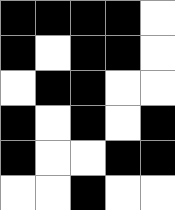[["black", "black", "black", "black", "white"], ["black", "white", "black", "black", "white"], ["white", "black", "black", "white", "white"], ["black", "white", "black", "white", "black"], ["black", "white", "white", "black", "black"], ["white", "white", "black", "white", "white"]]